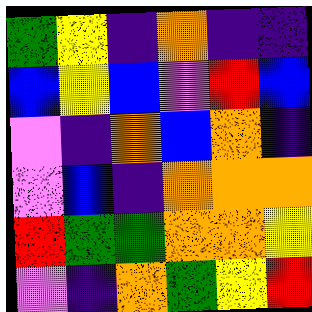[["green", "yellow", "indigo", "orange", "indigo", "indigo"], ["blue", "yellow", "blue", "violet", "red", "blue"], ["violet", "indigo", "orange", "blue", "orange", "indigo"], ["violet", "blue", "indigo", "orange", "orange", "orange"], ["red", "green", "green", "orange", "orange", "yellow"], ["violet", "indigo", "orange", "green", "yellow", "red"]]